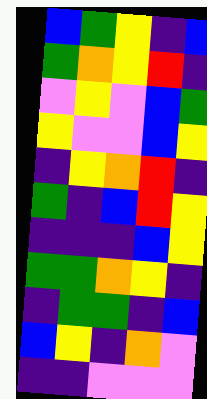[["blue", "green", "yellow", "indigo", "blue"], ["green", "orange", "yellow", "red", "indigo"], ["violet", "yellow", "violet", "blue", "green"], ["yellow", "violet", "violet", "blue", "yellow"], ["indigo", "yellow", "orange", "red", "indigo"], ["green", "indigo", "blue", "red", "yellow"], ["indigo", "indigo", "indigo", "blue", "yellow"], ["green", "green", "orange", "yellow", "indigo"], ["indigo", "green", "green", "indigo", "blue"], ["blue", "yellow", "indigo", "orange", "violet"], ["indigo", "indigo", "violet", "violet", "violet"]]